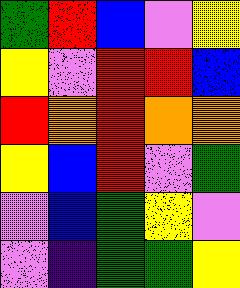[["green", "red", "blue", "violet", "yellow"], ["yellow", "violet", "red", "red", "blue"], ["red", "orange", "red", "orange", "orange"], ["yellow", "blue", "red", "violet", "green"], ["violet", "blue", "green", "yellow", "violet"], ["violet", "indigo", "green", "green", "yellow"]]